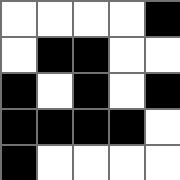[["white", "white", "white", "white", "black"], ["white", "black", "black", "white", "white"], ["black", "white", "black", "white", "black"], ["black", "black", "black", "black", "white"], ["black", "white", "white", "white", "white"]]